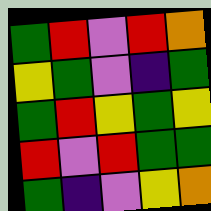[["green", "red", "violet", "red", "orange"], ["yellow", "green", "violet", "indigo", "green"], ["green", "red", "yellow", "green", "yellow"], ["red", "violet", "red", "green", "green"], ["green", "indigo", "violet", "yellow", "orange"]]